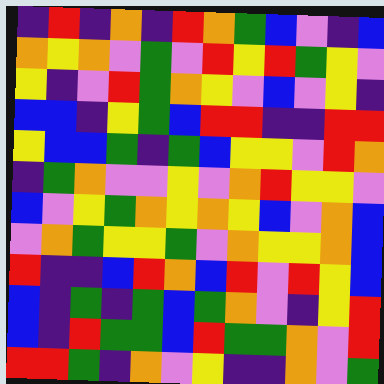[["indigo", "red", "indigo", "orange", "indigo", "red", "orange", "green", "blue", "violet", "indigo", "blue"], ["orange", "yellow", "orange", "violet", "green", "violet", "red", "yellow", "red", "green", "yellow", "violet"], ["yellow", "indigo", "violet", "red", "green", "orange", "yellow", "violet", "blue", "violet", "yellow", "indigo"], ["blue", "blue", "indigo", "yellow", "green", "blue", "red", "red", "indigo", "indigo", "red", "red"], ["yellow", "blue", "blue", "green", "indigo", "green", "blue", "yellow", "yellow", "violet", "red", "orange"], ["indigo", "green", "orange", "violet", "violet", "yellow", "violet", "orange", "red", "yellow", "yellow", "violet"], ["blue", "violet", "yellow", "green", "orange", "yellow", "orange", "yellow", "blue", "violet", "orange", "blue"], ["violet", "orange", "green", "yellow", "yellow", "green", "violet", "orange", "yellow", "yellow", "orange", "blue"], ["red", "indigo", "indigo", "blue", "red", "orange", "blue", "red", "violet", "red", "yellow", "blue"], ["blue", "indigo", "green", "indigo", "green", "blue", "green", "orange", "violet", "indigo", "yellow", "red"], ["blue", "indigo", "red", "green", "green", "blue", "red", "green", "green", "orange", "violet", "red"], ["red", "red", "green", "indigo", "orange", "violet", "yellow", "indigo", "indigo", "orange", "violet", "green"]]